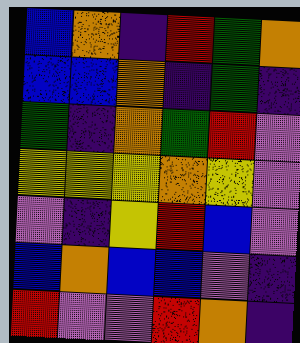[["blue", "orange", "indigo", "red", "green", "orange"], ["blue", "blue", "orange", "indigo", "green", "indigo"], ["green", "indigo", "orange", "green", "red", "violet"], ["yellow", "yellow", "yellow", "orange", "yellow", "violet"], ["violet", "indigo", "yellow", "red", "blue", "violet"], ["blue", "orange", "blue", "blue", "violet", "indigo"], ["red", "violet", "violet", "red", "orange", "indigo"]]